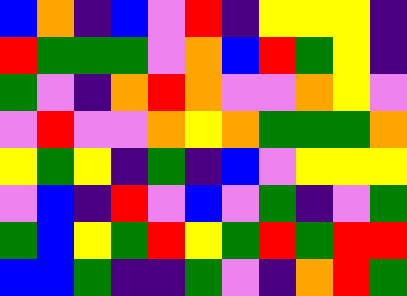[["blue", "orange", "indigo", "blue", "violet", "red", "indigo", "yellow", "yellow", "yellow", "indigo"], ["red", "green", "green", "green", "violet", "orange", "blue", "red", "green", "yellow", "indigo"], ["green", "violet", "indigo", "orange", "red", "orange", "violet", "violet", "orange", "yellow", "violet"], ["violet", "red", "violet", "violet", "orange", "yellow", "orange", "green", "green", "green", "orange"], ["yellow", "green", "yellow", "indigo", "green", "indigo", "blue", "violet", "yellow", "yellow", "yellow"], ["violet", "blue", "indigo", "red", "violet", "blue", "violet", "green", "indigo", "violet", "green"], ["green", "blue", "yellow", "green", "red", "yellow", "green", "red", "green", "red", "red"], ["blue", "blue", "green", "indigo", "indigo", "green", "violet", "indigo", "orange", "red", "green"]]